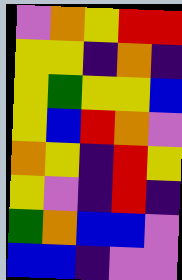[["violet", "orange", "yellow", "red", "red"], ["yellow", "yellow", "indigo", "orange", "indigo"], ["yellow", "green", "yellow", "yellow", "blue"], ["yellow", "blue", "red", "orange", "violet"], ["orange", "yellow", "indigo", "red", "yellow"], ["yellow", "violet", "indigo", "red", "indigo"], ["green", "orange", "blue", "blue", "violet"], ["blue", "blue", "indigo", "violet", "violet"]]